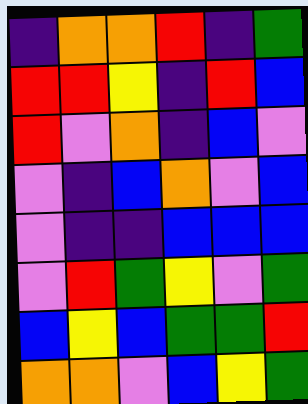[["indigo", "orange", "orange", "red", "indigo", "green"], ["red", "red", "yellow", "indigo", "red", "blue"], ["red", "violet", "orange", "indigo", "blue", "violet"], ["violet", "indigo", "blue", "orange", "violet", "blue"], ["violet", "indigo", "indigo", "blue", "blue", "blue"], ["violet", "red", "green", "yellow", "violet", "green"], ["blue", "yellow", "blue", "green", "green", "red"], ["orange", "orange", "violet", "blue", "yellow", "green"]]